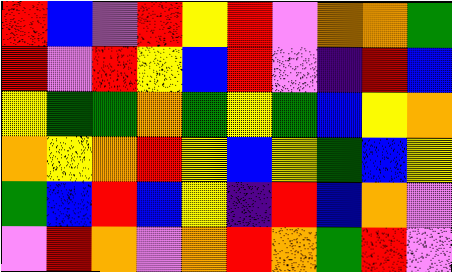[["red", "blue", "violet", "red", "yellow", "red", "violet", "orange", "orange", "green"], ["red", "violet", "red", "yellow", "blue", "red", "violet", "indigo", "red", "blue"], ["yellow", "green", "green", "orange", "green", "yellow", "green", "blue", "yellow", "orange"], ["orange", "yellow", "orange", "red", "yellow", "blue", "yellow", "green", "blue", "yellow"], ["green", "blue", "red", "blue", "yellow", "indigo", "red", "blue", "orange", "violet"], ["violet", "red", "orange", "violet", "orange", "red", "orange", "green", "red", "violet"]]